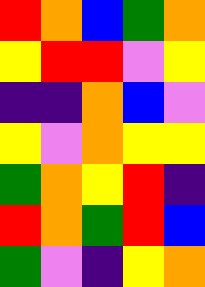[["red", "orange", "blue", "green", "orange"], ["yellow", "red", "red", "violet", "yellow"], ["indigo", "indigo", "orange", "blue", "violet"], ["yellow", "violet", "orange", "yellow", "yellow"], ["green", "orange", "yellow", "red", "indigo"], ["red", "orange", "green", "red", "blue"], ["green", "violet", "indigo", "yellow", "orange"]]